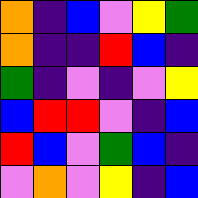[["orange", "indigo", "blue", "violet", "yellow", "green"], ["orange", "indigo", "indigo", "red", "blue", "indigo"], ["green", "indigo", "violet", "indigo", "violet", "yellow"], ["blue", "red", "red", "violet", "indigo", "blue"], ["red", "blue", "violet", "green", "blue", "indigo"], ["violet", "orange", "violet", "yellow", "indigo", "blue"]]